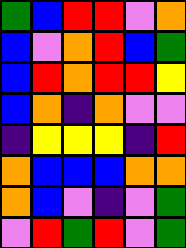[["green", "blue", "red", "red", "violet", "orange"], ["blue", "violet", "orange", "red", "blue", "green"], ["blue", "red", "orange", "red", "red", "yellow"], ["blue", "orange", "indigo", "orange", "violet", "violet"], ["indigo", "yellow", "yellow", "yellow", "indigo", "red"], ["orange", "blue", "blue", "blue", "orange", "orange"], ["orange", "blue", "violet", "indigo", "violet", "green"], ["violet", "red", "green", "red", "violet", "green"]]